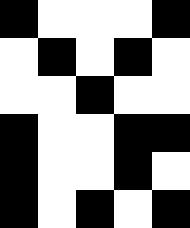[["black", "white", "white", "white", "black"], ["white", "black", "white", "black", "white"], ["white", "white", "black", "white", "white"], ["black", "white", "white", "black", "black"], ["black", "white", "white", "black", "white"], ["black", "white", "black", "white", "black"]]